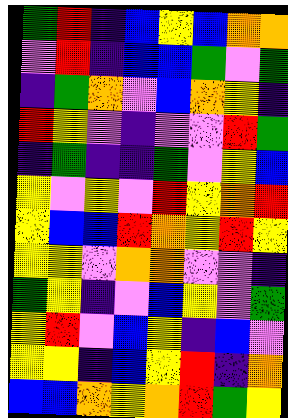[["green", "red", "indigo", "blue", "yellow", "blue", "orange", "orange"], ["violet", "red", "indigo", "blue", "blue", "green", "violet", "green"], ["indigo", "green", "orange", "violet", "blue", "orange", "yellow", "indigo"], ["red", "yellow", "violet", "indigo", "violet", "violet", "red", "green"], ["indigo", "green", "indigo", "indigo", "green", "violet", "yellow", "blue"], ["yellow", "violet", "yellow", "violet", "red", "yellow", "orange", "red"], ["yellow", "blue", "blue", "red", "orange", "yellow", "red", "yellow"], ["yellow", "yellow", "violet", "orange", "orange", "violet", "violet", "indigo"], ["green", "yellow", "indigo", "violet", "blue", "yellow", "violet", "green"], ["yellow", "red", "violet", "blue", "yellow", "indigo", "blue", "violet"], ["yellow", "yellow", "indigo", "blue", "yellow", "red", "indigo", "orange"], ["blue", "blue", "orange", "yellow", "orange", "red", "green", "yellow"]]